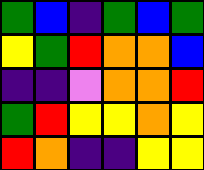[["green", "blue", "indigo", "green", "blue", "green"], ["yellow", "green", "red", "orange", "orange", "blue"], ["indigo", "indigo", "violet", "orange", "orange", "red"], ["green", "red", "yellow", "yellow", "orange", "yellow"], ["red", "orange", "indigo", "indigo", "yellow", "yellow"]]